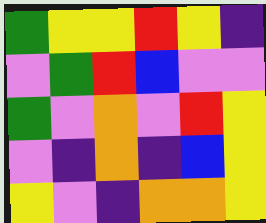[["green", "yellow", "yellow", "red", "yellow", "indigo"], ["violet", "green", "red", "blue", "violet", "violet"], ["green", "violet", "orange", "violet", "red", "yellow"], ["violet", "indigo", "orange", "indigo", "blue", "yellow"], ["yellow", "violet", "indigo", "orange", "orange", "yellow"]]